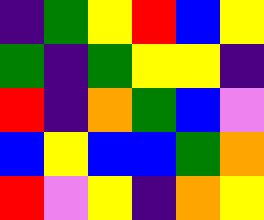[["indigo", "green", "yellow", "red", "blue", "yellow"], ["green", "indigo", "green", "yellow", "yellow", "indigo"], ["red", "indigo", "orange", "green", "blue", "violet"], ["blue", "yellow", "blue", "blue", "green", "orange"], ["red", "violet", "yellow", "indigo", "orange", "yellow"]]